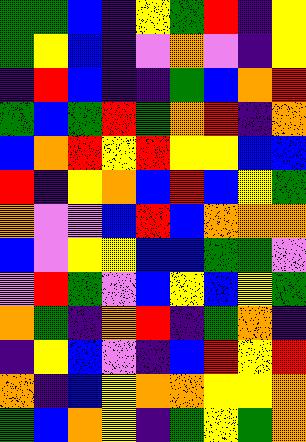[["green", "green", "blue", "indigo", "yellow", "green", "red", "indigo", "yellow"], ["green", "yellow", "blue", "indigo", "violet", "orange", "violet", "indigo", "yellow"], ["indigo", "red", "blue", "indigo", "indigo", "green", "blue", "orange", "red"], ["green", "blue", "green", "red", "green", "orange", "red", "indigo", "orange"], ["blue", "orange", "red", "yellow", "red", "yellow", "yellow", "blue", "blue"], ["red", "indigo", "yellow", "orange", "blue", "red", "blue", "yellow", "green"], ["orange", "violet", "violet", "blue", "red", "blue", "orange", "orange", "orange"], ["blue", "violet", "yellow", "yellow", "blue", "blue", "green", "green", "violet"], ["violet", "red", "green", "violet", "blue", "yellow", "blue", "yellow", "green"], ["orange", "green", "indigo", "orange", "red", "indigo", "green", "orange", "indigo"], ["indigo", "yellow", "blue", "violet", "indigo", "blue", "red", "yellow", "red"], ["orange", "indigo", "blue", "yellow", "orange", "orange", "yellow", "yellow", "orange"], ["green", "blue", "orange", "yellow", "indigo", "green", "yellow", "green", "orange"]]